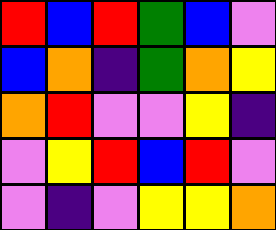[["red", "blue", "red", "green", "blue", "violet"], ["blue", "orange", "indigo", "green", "orange", "yellow"], ["orange", "red", "violet", "violet", "yellow", "indigo"], ["violet", "yellow", "red", "blue", "red", "violet"], ["violet", "indigo", "violet", "yellow", "yellow", "orange"]]